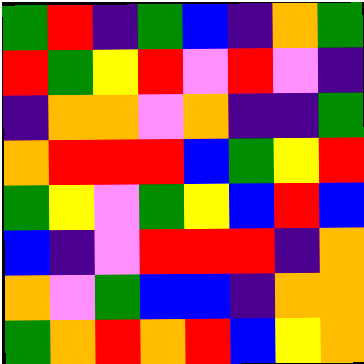[["green", "red", "indigo", "green", "blue", "indigo", "orange", "green"], ["red", "green", "yellow", "red", "violet", "red", "violet", "indigo"], ["indigo", "orange", "orange", "violet", "orange", "indigo", "indigo", "green"], ["orange", "red", "red", "red", "blue", "green", "yellow", "red"], ["green", "yellow", "violet", "green", "yellow", "blue", "red", "blue"], ["blue", "indigo", "violet", "red", "red", "red", "indigo", "orange"], ["orange", "violet", "green", "blue", "blue", "indigo", "orange", "orange"], ["green", "orange", "red", "orange", "red", "blue", "yellow", "orange"]]